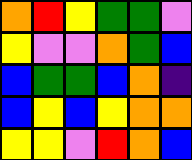[["orange", "red", "yellow", "green", "green", "violet"], ["yellow", "violet", "violet", "orange", "green", "blue"], ["blue", "green", "green", "blue", "orange", "indigo"], ["blue", "yellow", "blue", "yellow", "orange", "orange"], ["yellow", "yellow", "violet", "red", "orange", "blue"]]